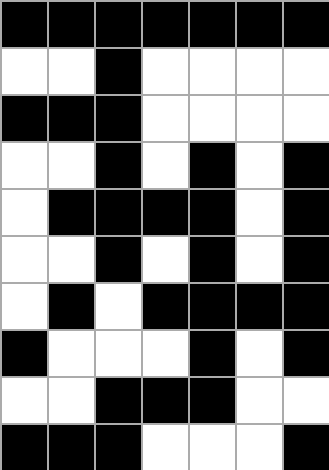[["black", "black", "black", "black", "black", "black", "black"], ["white", "white", "black", "white", "white", "white", "white"], ["black", "black", "black", "white", "white", "white", "white"], ["white", "white", "black", "white", "black", "white", "black"], ["white", "black", "black", "black", "black", "white", "black"], ["white", "white", "black", "white", "black", "white", "black"], ["white", "black", "white", "black", "black", "black", "black"], ["black", "white", "white", "white", "black", "white", "black"], ["white", "white", "black", "black", "black", "white", "white"], ["black", "black", "black", "white", "white", "white", "black"]]